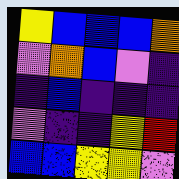[["yellow", "blue", "blue", "blue", "orange"], ["violet", "orange", "blue", "violet", "indigo"], ["indigo", "blue", "indigo", "indigo", "indigo"], ["violet", "indigo", "indigo", "yellow", "red"], ["blue", "blue", "yellow", "yellow", "violet"]]